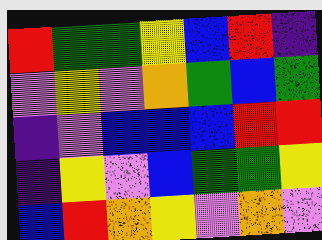[["red", "green", "green", "yellow", "blue", "red", "indigo"], ["violet", "yellow", "violet", "orange", "green", "blue", "green"], ["indigo", "violet", "blue", "blue", "blue", "red", "red"], ["indigo", "yellow", "violet", "blue", "green", "green", "yellow"], ["blue", "red", "orange", "yellow", "violet", "orange", "violet"]]